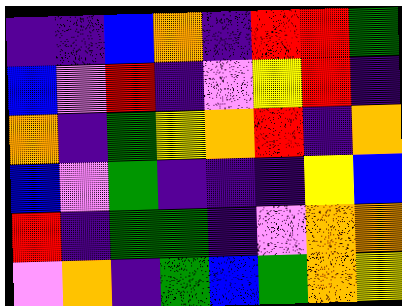[["indigo", "indigo", "blue", "orange", "indigo", "red", "red", "green"], ["blue", "violet", "red", "indigo", "violet", "yellow", "red", "indigo"], ["orange", "indigo", "green", "yellow", "orange", "red", "indigo", "orange"], ["blue", "violet", "green", "indigo", "indigo", "indigo", "yellow", "blue"], ["red", "indigo", "green", "green", "indigo", "violet", "orange", "orange"], ["violet", "orange", "indigo", "green", "blue", "green", "orange", "yellow"]]